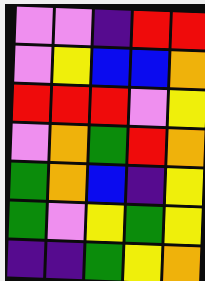[["violet", "violet", "indigo", "red", "red"], ["violet", "yellow", "blue", "blue", "orange"], ["red", "red", "red", "violet", "yellow"], ["violet", "orange", "green", "red", "orange"], ["green", "orange", "blue", "indigo", "yellow"], ["green", "violet", "yellow", "green", "yellow"], ["indigo", "indigo", "green", "yellow", "orange"]]